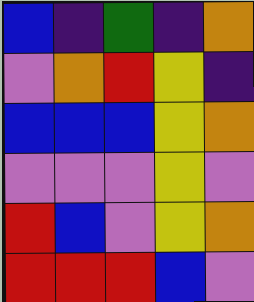[["blue", "indigo", "green", "indigo", "orange"], ["violet", "orange", "red", "yellow", "indigo"], ["blue", "blue", "blue", "yellow", "orange"], ["violet", "violet", "violet", "yellow", "violet"], ["red", "blue", "violet", "yellow", "orange"], ["red", "red", "red", "blue", "violet"]]